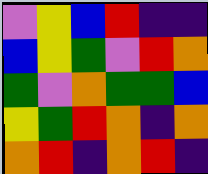[["violet", "yellow", "blue", "red", "indigo", "indigo"], ["blue", "yellow", "green", "violet", "red", "orange"], ["green", "violet", "orange", "green", "green", "blue"], ["yellow", "green", "red", "orange", "indigo", "orange"], ["orange", "red", "indigo", "orange", "red", "indigo"]]